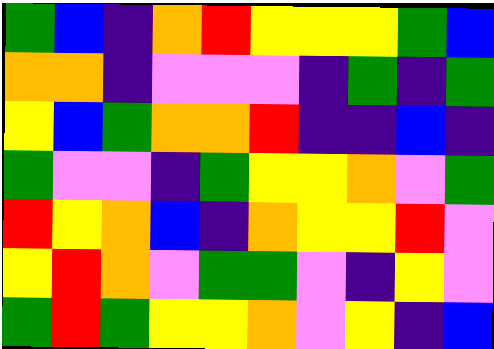[["green", "blue", "indigo", "orange", "red", "yellow", "yellow", "yellow", "green", "blue"], ["orange", "orange", "indigo", "violet", "violet", "violet", "indigo", "green", "indigo", "green"], ["yellow", "blue", "green", "orange", "orange", "red", "indigo", "indigo", "blue", "indigo"], ["green", "violet", "violet", "indigo", "green", "yellow", "yellow", "orange", "violet", "green"], ["red", "yellow", "orange", "blue", "indigo", "orange", "yellow", "yellow", "red", "violet"], ["yellow", "red", "orange", "violet", "green", "green", "violet", "indigo", "yellow", "violet"], ["green", "red", "green", "yellow", "yellow", "orange", "violet", "yellow", "indigo", "blue"]]